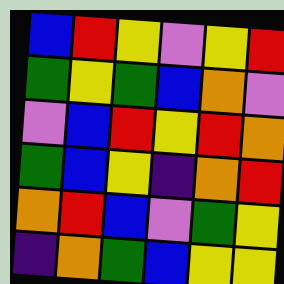[["blue", "red", "yellow", "violet", "yellow", "red"], ["green", "yellow", "green", "blue", "orange", "violet"], ["violet", "blue", "red", "yellow", "red", "orange"], ["green", "blue", "yellow", "indigo", "orange", "red"], ["orange", "red", "blue", "violet", "green", "yellow"], ["indigo", "orange", "green", "blue", "yellow", "yellow"]]